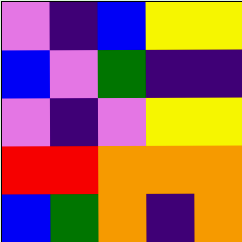[["violet", "indigo", "blue", "yellow", "yellow"], ["blue", "violet", "green", "indigo", "indigo"], ["violet", "indigo", "violet", "yellow", "yellow"], ["red", "red", "orange", "orange", "orange"], ["blue", "green", "orange", "indigo", "orange"]]